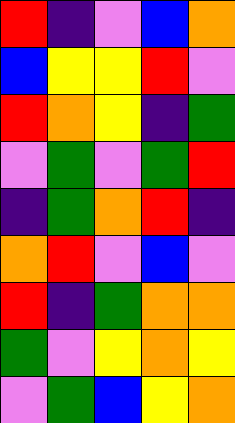[["red", "indigo", "violet", "blue", "orange"], ["blue", "yellow", "yellow", "red", "violet"], ["red", "orange", "yellow", "indigo", "green"], ["violet", "green", "violet", "green", "red"], ["indigo", "green", "orange", "red", "indigo"], ["orange", "red", "violet", "blue", "violet"], ["red", "indigo", "green", "orange", "orange"], ["green", "violet", "yellow", "orange", "yellow"], ["violet", "green", "blue", "yellow", "orange"]]